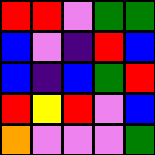[["red", "red", "violet", "green", "green"], ["blue", "violet", "indigo", "red", "blue"], ["blue", "indigo", "blue", "green", "red"], ["red", "yellow", "red", "violet", "blue"], ["orange", "violet", "violet", "violet", "green"]]